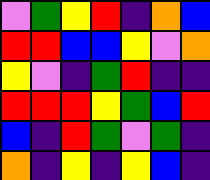[["violet", "green", "yellow", "red", "indigo", "orange", "blue"], ["red", "red", "blue", "blue", "yellow", "violet", "orange"], ["yellow", "violet", "indigo", "green", "red", "indigo", "indigo"], ["red", "red", "red", "yellow", "green", "blue", "red"], ["blue", "indigo", "red", "green", "violet", "green", "indigo"], ["orange", "indigo", "yellow", "indigo", "yellow", "blue", "indigo"]]